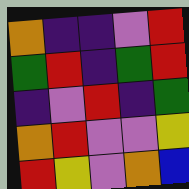[["orange", "indigo", "indigo", "violet", "red"], ["green", "red", "indigo", "green", "red"], ["indigo", "violet", "red", "indigo", "green"], ["orange", "red", "violet", "violet", "yellow"], ["red", "yellow", "violet", "orange", "blue"]]